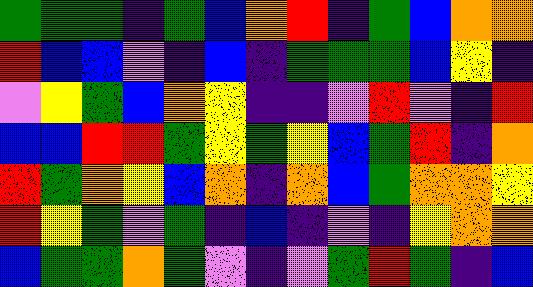[["green", "green", "green", "indigo", "green", "blue", "orange", "red", "indigo", "green", "blue", "orange", "orange"], ["red", "blue", "blue", "violet", "indigo", "blue", "indigo", "green", "green", "green", "blue", "yellow", "indigo"], ["violet", "yellow", "green", "blue", "orange", "yellow", "indigo", "indigo", "violet", "red", "violet", "indigo", "red"], ["blue", "blue", "red", "red", "green", "yellow", "green", "yellow", "blue", "green", "red", "indigo", "orange"], ["red", "green", "orange", "yellow", "blue", "orange", "indigo", "orange", "blue", "green", "orange", "orange", "yellow"], ["red", "yellow", "green", "violet", "green", "indigo", "blue", "indigo", "violet", "indigo", "yellow", "orange", "orange"], ["blue", "green", "green", "orange", "green", "violet", "indigo", "violet", "green", "red", "green", "indigo", "blue"]]